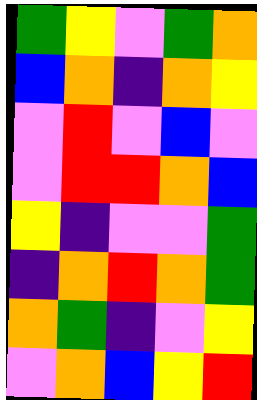[["green", "yellow", "violet", "green", "orange"], ["blue", "orange", "indigo", "orange", "yellow"], ["violet", "red", "violet", "blue", "violet"], ["violet", "red", "red", "orange", "blue"], ["yellow", "indigo", "violet", "violet", "green"], ["indigo", "orange", "red", "orange", "green"], ["orange", "green", "indigo", "violet", "yellow"], ["violet", "orange", "blue", "yellow", "red"]]